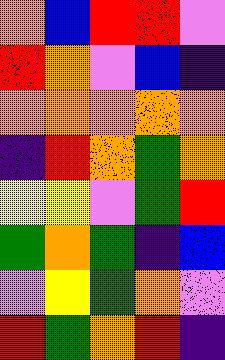[["orange", "blue", "red", "red", "violet"], ["red", "orange", "violet", "blue", "indigo"], ["orange", "orange", "orange", "orange", "orange"], ["indigo", "red", "orange", "green", "orange"], ["yellow", "yellow", "violet", "green", "red"], ["green", "orange", "green", "indigo", "blue"], ["violet", "yellow", "green", "orange", "violet"], ["red", "green", "orange", "red", "indigo"]]